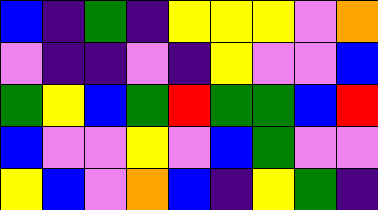[["blue", "indigo", "green", "indigo", "yellow", "yellow", "yellow", "violet", "orange"], ["violet", "indigo", "indigo", "violet", "indigo", "yellow", "violet", "violet", "blue"], ["green", "yellow", "blue", "green", "red", "green", "green", "blue", "red"], ["blue", "violet", "violet", "yellow", "violet", "blue", "green", "violet", "violet"], ["yellow", "blue", "violet", "orange", "blue", "indigo", "yellow", "green", "indigo"]]